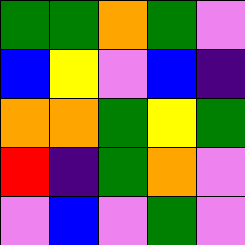[["green", "green", "orange", "green", "violet"], ["blue", "yellow", "violet", "blue", "indigo"], ["orange", "orange", "green", "yellow", "green"], ["red", "indigo", "green", "orange", "violet"], ["violet", "blue", "violet", "green", "violet"]]